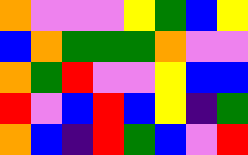[["orange", "violet", "violet", "violet", "yellow", "green", "blue", "yellow"], ["blue", "orange", "green", "green", "green", "orange", "violet", "violet"], ["orange", "green", "red", "violet", "violet", "yellow", "blue", "blue"], ["red", "violet", "blue", "red", "blue", "yellow", "indigo", "green"], ["orange", "blue", "indigo", "red", "green", "blue", "violet", "red"]]